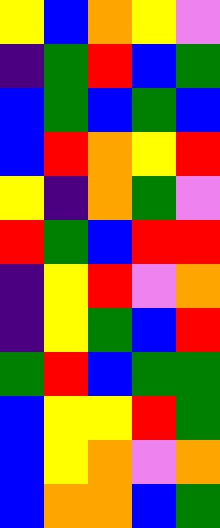[["yellow", "blue", "orange", "yellow", "violet"], ["indigo", "green", "red", "blue", "green"], ["blue", "green", "blue", "green", "blue"], ["blue", "red", "orange", "yellow", "red"], ["yellow", "indigo", "orange", "green", "violet"], ["red", "green", "blue", "red", "red"], ["indigo", "yellow", "red", "violet", "orange"], ["indigo", "yellow", "green", "blue", "red"], ["green", "red", "blue", "green", "green"], ["blue", "yellow", "yellow", "red", "green"], ["blue", "yellow", "orange", "violet", "orange"], ["blue", "orange", "orange", "blue", "green"]]